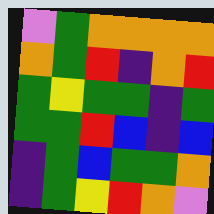[["violet", "green", "orange", "orange", "orange", "orange"], ["orange", "green", "red", "indigo", "orange", "red"], ["green", "yellow", "green", "green", "indigo", "green"], ["green", "green", "red", "blue", "indigo", "blue"], ["indigo", "green", "blue", "green", "green", "orange"], ["indigo", "green", "yellow", "red", "orange", "violet"]]